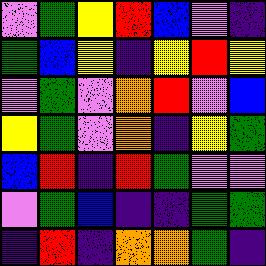[["violet", "green", "yellow", "red", "blue", "violet", "indigo"], ["green", "blue", "yellow", "indigo", "yellow", "red", "yellow"], ["violet", "green", "violet", "orange", "red", "violet", "blue"], ["yellow", "green", "violet", "orange", "indigo", "yellow", "green"], ["blue", "red", "indigo", "red", "green", "violet", "violet"], ["violet", "green", "blue", "indigo", "indigo", "green", "green"], ["indigo", "red", "indigo", "orange", "orange", "green", "indigo"]]